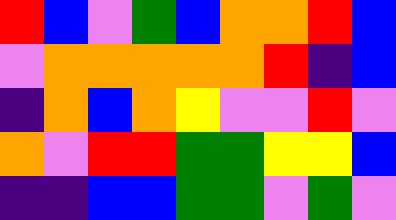[["red", "blue", "violet", "green", "blue", "orange", "orange", "red", "blue"], ["violet", "orange", "orange", "orange", "orange", "orange", "red", "indigo", "blue"], ["indigo", "orange", "blue", "orange", "yellow", "violet", "violet", "red", "violet"], ["orange", "violet", "red", "red", "green", "green", "yellow", "yellow", "blue"], ["indigo", "indigo", "blue", "blue", "green", "green", "violet", "green", "violet"]]